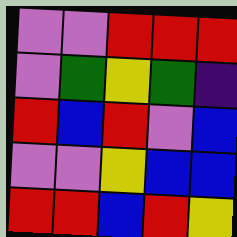[["violet", "violet", "red", "red", "red"], ["violet", "green", "yellow", "green", "indigo"], ["red", "blue", "red", "violet", "blue"], ["violet", "violet", "yellow", "blue", "blue"], ["red", "red", "blue", "red", "yellow"]]